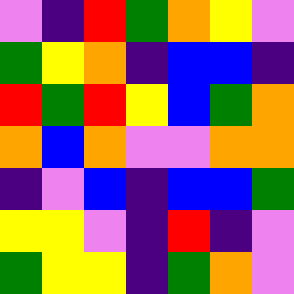[["violet", "indigo", "red", "green", "orange", "yellow", "violet"], ["green", "yellow", "orange", "indigo", "blue", "blue", "indigo"], ["red", "green", "red", "yellow", "blue", "green", "orange"], ["orange", "blue", "orange", "violet", "violet", "orange", "orange"], ["indigo", "violet", "blue", "indigo", "blue", "blue", "green"], ["yellow", "yellow", "violet", "indigo", "red", "indigo", "violet"], ["green", "yellow", "yellow", "indigo", "green", "orange", "violet"]]